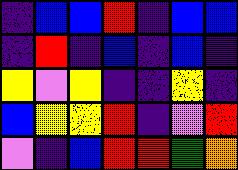[["indigo", "blue", "blue", "red", "indigo", "blue", "blue"], ["indigo", "red", "indigo", "blue", "indigo", "blue", "indigo"], ["yellow", "violet", "yellow", "indigo", "indigo", "yellow", "indigo"], ["blue", "yellow", "yellow", "red", "indigo", "violet", "red"], ["violet", "indigo", "blue", "red", "red", "green", "orange"]]